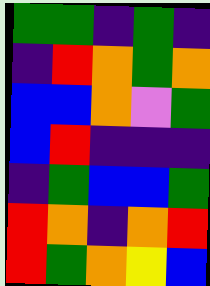[["green", "green", "indigo", "green", "indigo"], ["indigo", "red", "orange", "green", "orange"], ["blue", "blue", "orange", "violet", "green"], ["blue", "red", "indigo", "indigo", "indigo"], ["indigo", "green", "blue", "blue", "green"], ["red", "orange", "indigo", "orange", "red"], ["red", "green", "orange", "yellow", "blue"]]